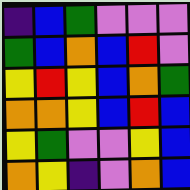[["indigo", "blue", "green", "violet", "violet", "violet"], ["green", "blue", "orange", "blue", "red", "violet"], ["yellow", "red", "yellow", "blue", "orange", "green"], ["orange", "orange", "yellow", "blue", "red", "blue"], ["yellow", "green", "violet", "violet", "yellow", "blue"], ["orange", "yellow", "indigo", "violet", "orange", "blue"]]